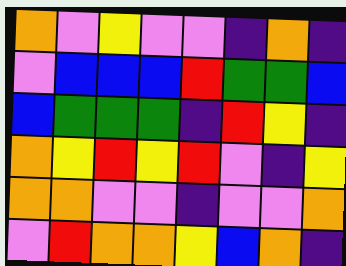[["orange", "violet", "yellow", "violet", "violet", "indigo", "orange", "indigo"], ["violet", "blue", "blue", "blue", "red", "green", "green", "blue"], ["blue", "green", "green", "green", "indigo", "red", "yellow", "indigo"], ["orange", "yellow", "red", "yellow", "red", "violet", "indigo", "yellow"], ["orange", "orange", "violet", "violet", "indigo", "violet", "violet", "orange"], ["violet", "red", "orange", "orange", "yellow", "blue", "orange", "indigo"]]